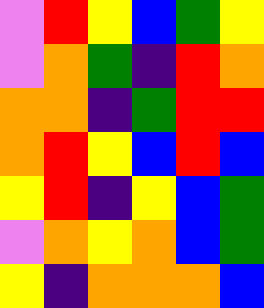[["violet", "red", "yellow", "blue", "green", "yellow"], ["violet", "orange", "green", "indigo", "red", "orange"], ["orange", "orange", "indigo", "green", "red", "red"], ["orange", "red", "yellow", "blue", "red", "blue"], ["yellow", "red", "indigo", "yellow", "blue", "green"], ["violet", "orange", "yellow", "orange", "blue", "green"], ["yellow", "indigo", "orange", "orange", "orange", "blue"]]